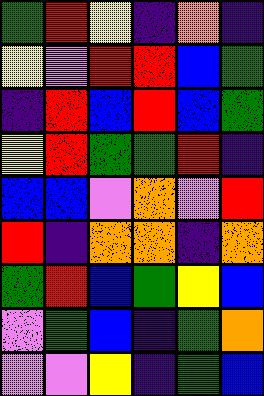[["green", "red", "yellow", "indigo", "orange", "indigo"], ["yellow", "violet", "red", "red", "blue", "green"], ["indigo", "red", "blue", "red", "blue", "green"], ["yellow", "red", "green", "green", "red", "indigo"], ["blue", "blue", "violet", "orange", "violet", "red"], ["red", "indigo", "orange", "orange", "indigo", "orange"], ["green", "red", "blue", "green", "yellow", "blue"], ["violet", "green", "blue", "indigo", "green", "orange"], ["violet", "violet", "yellow", "indigo", "green", "blue"]]